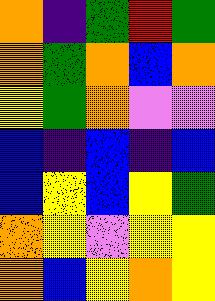[["orange", "indigo", "green", "red", "green"], ["orange", "green", "orange", "blue", "orange"], ["yellow", "green", "orange", "violet", "violet"], ["blue", "indigo", "blue", "indigo", "blue"], ["blue", "yellow", "blue", "yellow", "green"], ["orange", "yellow", "violet", "yellow", "yellow"], ["orange", "blue", "yellow", "orange", "yellow"]]